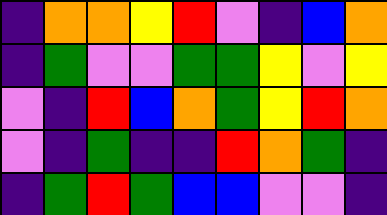[["indigo", "orange", "orange", "yellow", "red", "violet", "indigo", "blue", "orange"], ["indigo", "green", "violet", "violet", "green", "green", "yellow", "violet", "yellow"], ["violet", "indigo", "red", "blue", "orange", "green", "yellow", "red", "orange"], ["violet", "indigo", "green", "indigo", "indigo", "red", "orange", "green", "indigo"], ["indigo", "green", "red", "green", "blue", "blue", "violet", "violet", "indigo"]]